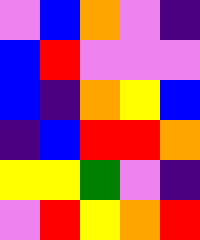[["violet", "blue", "orange", "violet", "indigo"], ["blue", "red", "violet", "violet", "violet"], ["blue", "indigo", "orange", "yellow", "blue"], ["indigo", "blue", "red", "red", "orange"], ["yellow", "yellow", "green", "violet", "indigo"], ["violet", "red", "yellow", "orange", "red"]]